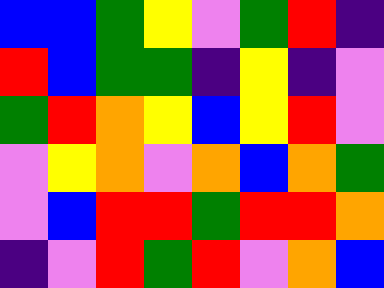[["blue", "blue", "green", "yellow", "violet", "green", "red", "indigo"], ["red", "blue", "green", "green", "indigo", "yellow", "indigo", "violet"], ["green", "red", "orange", "yellow", "blue", "yellow", "red", "violet"], ["violet", "yellow", "orange", "violet", "orange", "blue", "orange", "green"], ["violet", "blue", "red", "red", "green", "red", "red", "orange"], ["indigo", "violet", "red", "green", "red", "violet", "orange", "blue"]]